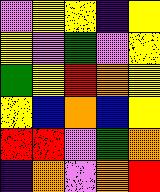[["violet", "yellow", "yellow", "indigo", "yellow"], ["yellow", "violet", "green", "violet", "yellow"], ["green", "yellow", "red", "orange", "yellow"], ["yellow", "blue", "orange", "blue", "yellow"], ["red", "red", "violet", "green", "orange"], ["indigo", "orange", "violet", "orange", "red"]]